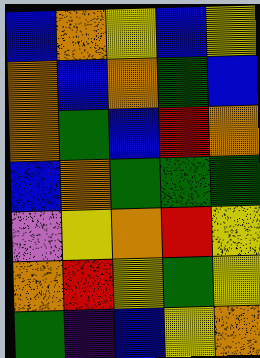[["blue", "orange", "yellow", "blue", "yellow"], ["orange", "blue", "orange", "green", "blue"], ["orange", "green", "blue", "red", "orange"], ["blue", "orange", "green", "green", "green"], ["violet", "yellow", "orange", "red", "yellow"], ["orange", "red", "yellow", "green", "yellow"], ["green", "indigo", "blue", "yellow", "orange"]]